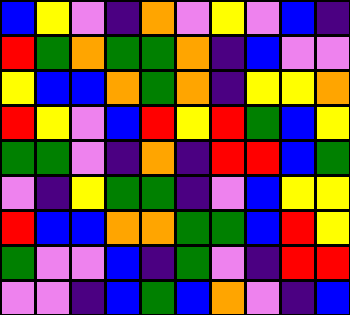[["blue", "yellow", "violet", "indigo", "orange", "violet", "yellow", "violet", "blue", "indigo"], ["red", "green", "orange", "green", "green", "orange", "indigo", "blue", "violet", "violet"], ["yellow", "blue", "blue", "orange", "green", "orange", "indigo", "yellow", "yellow", "orange"], ["red", "yellow", "violet", "blue", "red", "yellow", "red", "green", "blue", "yellow"], ["green", "green", "violet", "indigo", "orange", "indigo", "red", "red", "blue", "green"], ["violet", "indigo", "yellow", "green", "green", "indigo", "violet", "blue", "yellow", "yellow"], ["red", "blue", "blue", "orange", "orange", "green", "green", "blue", "red", "yellow"], ["green", "violet", "violet", "blue", "indigo", "green", "violet", "indigo", "red", "red"], ["violet", "violet", "indigo", "blue", "green", "blue", "orange", "violet", "indigo", "blue"]]